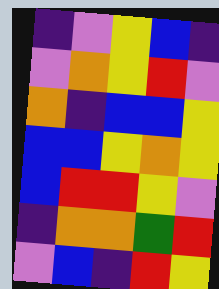[["indigo", "violet", "yellow", "blue", "indigo"], ["violet", "orange", "yellow", "red", "violet"], ["orange", "indigo", "blue", "blue", "yellow"], ["blue", "blue", "yellow", "orange", "yellow"], ["blue", "red", "red", "yellow", "violet"], ["indigo", "orange", "orange", "green", "red"], ["violet", "blue", "indigo", "red", "yellow"]]